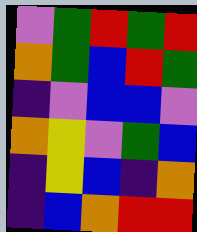[["violet", "green", "red", "green", "red"], ["orange", "green", "blue", "red", "green"], ["indigo", "violet", "blue", "blue", "violet"], ["orange", "yellow", "violet", "green", "blue"], ["indigo", "yellow", "blue", "indigo", "orange"], ["indigo", "blue", "orange", "red", "red"]]